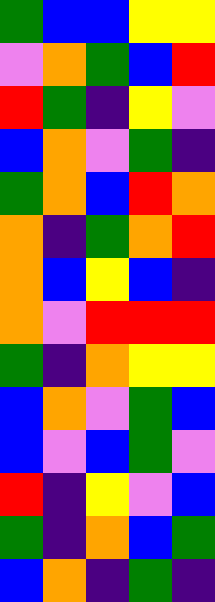[["green", "blue", "blue", "yellow", "yellow"], ["violet", "orange", "green", "blue", "red"], ["red", "green", "indigo", "yellow", "violet"], ["blue", "orange", "violet", "green", "indigo"], ["green", "orange", "blue", "red", "orange"], ["orange", "indigo", "green", "orange", "red"], ["orange", "blue", "yellow", "blue", "indigo"], ["orange", "violet", "red", "red", "red"], ["green", "indigo", "orange", "yellow", "yellow"], ["blue", "orange", "violet", "green", "blue"], ["blue", "violet", "blue", "green", "violet"], ["red", "indigo", "yellow", "violet", "blue"], ["green", "indigo", "orange", "blue", "green"], ["blue", "orange", "indigo", "green", "indigo"]]